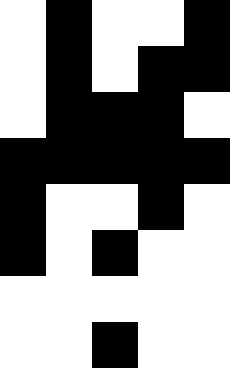[["white", "black", "white", "white", "black"], ["white", "black", "white", "black", "black"], ["white", "black", "black", "black", "white"], ["black", "black", "black", "black", "black"], ["black", "white", "white", "black", "white"], ["black", "white", "black", "white", "white"], ["white", "white", "white", "white", "white"], ["white", "white", "black", "white", "white"]]